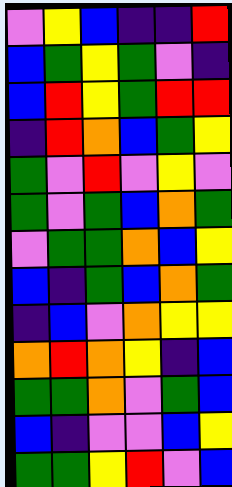[["violet", "yellow", "blue", "indigo", "indigo", "red"], ["blue", "green", "yellow", "green", "violet", "indigo"], ["blue", "red", "yellow", "green", "red", "red"], ["indigo", "red", "orange", "blue", "green", "yellow"], ["green", "violet", "red", "violet", "yellow", "violet"], ["green", "violet", "green", "blue", "orange", "green"], ["violet", "green", "green", "orange", "blue", "yellow"], ["blue", "indigo", "green", "blue", "orange", "green"], ["indigo", "blue", "violet", "orange", "yellow", "yellow"], ["orange", "red", "orange", "yellow", "indigo", "blue"], ["green", "green", "orange", "violet", "green", "blue"], ["blue", "indigo", "violet", "violet", "blue", "yellow"], ["green", "green", "yellow", "red", "violet", "blue"]]